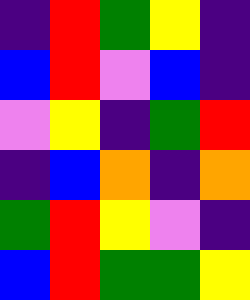[["indigo", "red", "green", "yellow", "indigo"], ["blue", "red", "violet", "blue", "indigo"], ["violet", "yellow", "indigo", "green", "red"], ["indigo", "blue", "orange", "indigo", "orange"], ["green", "red", "yellow", "violet", "indigo"], ["blue", "red", "green", "green", "yellow"]]